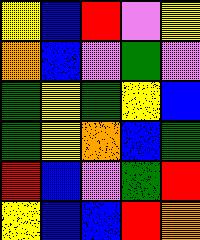[["yellow", "blue", "red", "violet", "yellow"], ["orange", "blue", "violet", "green", "violet"], ["green", "yellow", "green", "yellow", "blue"], ["green", "yellow", "orange", "blue", "green"], ["red", "blue", "violet", "green", "red"], ["yellow", "blue", "blue", "red", "orange"]]